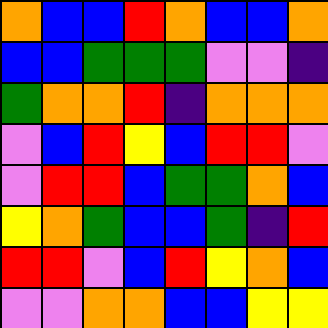[["orange", "blue", "blue", "red", "orange", "blue", "blue", "orange"], ["blue", "blue", "green", "green", "green", "violet", "violet", "indigo"], ["green", "orange", "orange", "red", "indigo", "orange", "orange", "orange"], ["violet", "blue", "red", "yellow", "blue", "red", "red", "violet"], ["violet", "red", "red", "blue", "green", "green", "orange", "blue"], ["yellow", "orange", "green", "blue", "blue", "green", "indigo", "red"], ["red", "red", "violet", "blue", "red", "yellow", "orange", "blue"], ["violet", "violet", "orange", "orange", "blue", "blue", "yellow", "yellow"]]